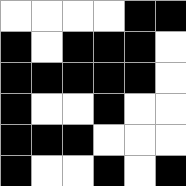[["white", "white", "white", "white", "black", "black"], ["black", "white", "black", "black", "black", "white"], ["black", "black", "black", "black", "black", "white"], ["black", "white", "white", "black", "white", "white"], ["black", "black", "black", "white", "white", "white"], ["black", "white", "white", "black", "white", "black"]]